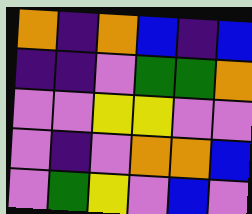[["orange", "indigo", "orange", "blue", "indigo", "blue"], ["indigo", "indigo", "violet", "green", "green", "orange"], ["violet", "violet", "yellow", "yellow", "violet", "violet"], ["violet", "indigo", "violet", "orange", "orange", "blue"], ["violet", "green", "yellow", "violet", "blue", "violet"]]